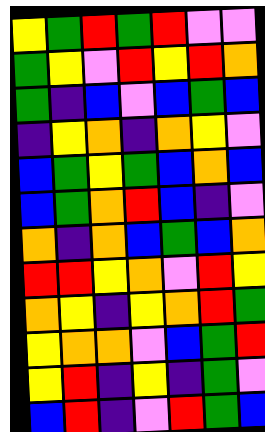[["yellow", "green", "red", "green", "red", "violet", "violet"], ["green", "yellow", "violet", "red", "yellow", "red", "orange"], ["green", "indigo", "blue", "violet", "blue", "green", "blue"], ["indigo", "yellow", "orange", "indigo", "orange", "yellow", "violet"], ["blue", "green", "yellow", "green", "blue", "orange", "blue"], ["blue", "green", "orange", "red", "blue", "indigo", "violet"], ["orange", "indigo", "orange", "blue", "green", "blue", "orange"], ["red", "red", "yellow", "orange", "violet", "red", "yellow"], ["orange", "yellow", "indigo", "yellow", "orange", "red", "green"], ["yellow", "orange", "orange", "violet", "blue", "green", "red"], ["yellow", "red", "indigo", "yellow", "indigo", "green", "violet"], ["blue", "red", "indigo", "violet", "red", "green", "blue"]]